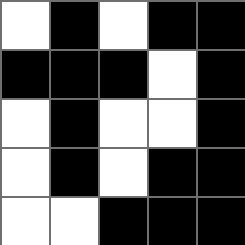[["white", "black", "white", "black", "black"], ["black", "black", "black", "white", "black"], ["white", "black", "white", "white", "black"], ["white", "black", "white", "black", "black"], ["white", "white", "black", "black", "black"]]